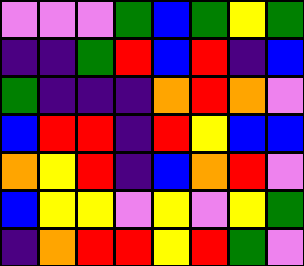[["violet", "violet", "violet", "green", "blue", "green", "yellow", "green"], ["indigo", "indigo", "green", "red", "blue", "red", "indigo", "blue"], ["green", "indigo", "indigo", "indigo", "orange", "red", "orange", "violet"], ["blue", "red", "red", "indigo", "red", "yellow", "blue", "blue"], ["orange", "yellow", "red", "indigo", "blue", "orange", "red", "violet"], ["blue", "yellow", "yellow", "violet", "yellow", "violet", "yellow", "green"], ["indigo", "orange", "red", "red", "yellow", "red", "green", "violet"]]